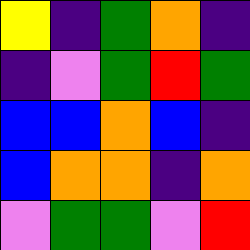[["yellow", "indigo", "green", "orange", "indigo"], ["indigo", "violet", "green", "red", "green"], ["blue", "blue", "orange", "blue", "indigo"], ["blue", "orange", "orange", "indigo", "orange"], ["violet", "green", "green", "violet", "red"]]